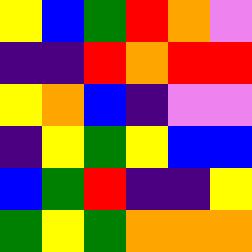[["yellow", "blue", "green", "red", "orange", "violet"], ["indigo", "indigo", "red", "orange", "red", "red"], ["yellow", "orange", "blue", "indigo", "violet", "violet"], ["indigo", "yellow", "green", "yellow", "blue", "blue"], ["blue", "green", "red", "indigo", "indigo", "yellow"], ["green", "yellow", "green", "orange", "orange", "orange"]]